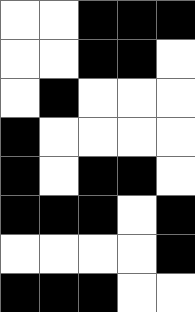[["white", "white", "black", "black", "black"], ["white", "white", "black", "black", "white"], ["white", "black", "white", "white", "white"], ["black", "white", "white", "white", "white"], ["black", "white", "black", "black", "white"], ["black", "black", "black", "white", "black"], ["white", "white", "white", "white", "black"], ["black", "black", "black", "white", "white"]]